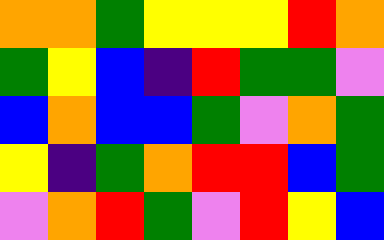[["orange", "orange", "green", "yellow", "yellow", "yellow", "red", "orange"], ["green", "yellow", "blue", "indigo", "red", "green", "green", "violet"], ["blue", "orange", "blue", "blue", "green", "violet", "orange", "green"], ["yellow", "indigo", "green", "orange", "red", "red", "blue", "green"], ["violet", "orange", "red", "green", "violet", "red", "yellow", "blue"]]